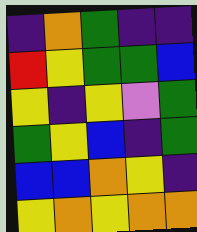[["indigo", "orange", "green", "indigo", "indigo"], ["red", "yellow", "green", "green", "blue"], ["yellow", "indigo", "yellow", "violet", "green"], ["green", "yellow", "blue", "indigo", "green"], ["blue", "blue", "orange", "yellow", "indigo"], ["yellow", "orange", "yellow", "orange", "orange"]]